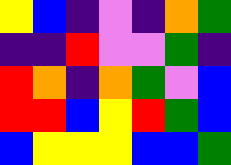[["yellow", "blue", "indigo", "violet", "indigo", "orange", "green"], ["indigo", "indigo", "red", "violet", "violet", "green", "indigo"], ["red", "orange", "indigo", "orange", "green", "violet", "blue"], ["red", "red", "blue", "yellow", "red", "green", "blue"], ["blue", "yellow", "yellow", "yellow", "blue", "blue", "green"]]